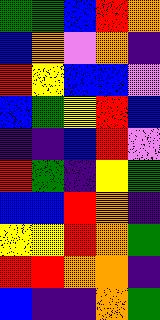[["green", "green", "blue", "red", "orange"], ["blue", "orange", "violet", "orange", "indigo"], ["red", "yellow", "blue", "blue", "violet"], ["blue", "green", "yellow", "red", "blue"], ["indigo", "indigo", "blue", "red", "violet"], ["red", "green", "indigo", "yellow", "green"], ["blue", "blue", "red", "orange", "indigo"], ["yellow", "yellow", "red", "orange", "green"], ["red", "red", "orange", "orange", "indigo"], ["blue", "indigo", "indigo", "orange", "green"]]